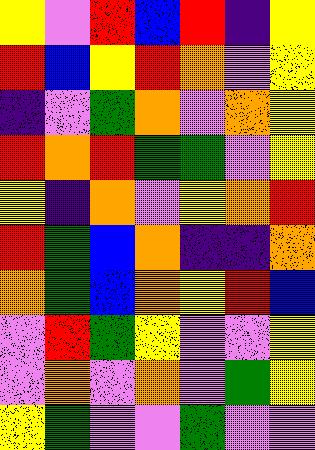[["yellow", "violet", "red", "blue", "red", "indigo", "yellow"], ["red", "blue", "yellow", "red", "orange", "violet", "yellow"], ["indigo", "violet", "green", "orange", "violet", "orange", "yellow"], ["red", "orange", "red", "green", "green", "violet", "yellow"], ["yellow", "indigo", "orange", "violet", "yellow", "orange", "red"], ["red", "green", "blue", "orange", "indigo", "indigo", "orange"], ["orange", "green", "blue", "orange", "yellow", "red", "blue"], ["violet", "red", "green", "yellow", "violet", "violet", "yellow"], ["violet", "orange", "violet", "orange", "violet", "green", "yellow"], ["yellow", "green", "violet", "violet", "green", "violet", "violet"]]